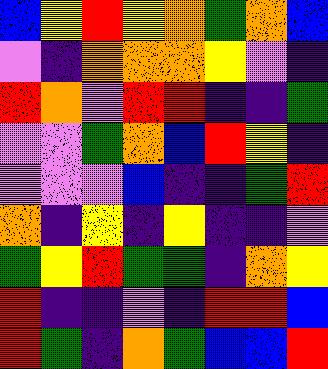[["blue", "yellow", "red", "yellow", "orange", "green", "orange", "blue"], ["violet", "indigo", "orange", "orange", "orange", "yellow", "violet", "indigo"], ["red", "orange", "violet", "red", "red", "indigo", "indigo", "green"], ["violet", "violet", "green", "orange", "blue", "red", "yellow", "indigo"], ["violet", "violet", "violet", "blue", "indigo", "indigo", "green", "red"], ["orange", "indigo", "yellow", "indigo", "yellow", "indigo", "indigo", "violet"], ["green", "yellow", "red", "green", "green", "indigo", "orange", "yellow"], ["red", "indigo", "indigo", "violet", "indigo", "red", "red", "blue"], ["red", "green", "indigo", "orange", "green", "blue", "blue", "red"]]